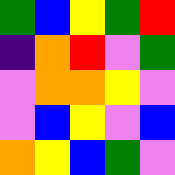[["green", "blue", "yellow", "green", "red"], ["indigo", "orange", "red", "violet", "green"], ["violet", "orange", "orange", "yellow", "violet"], ["violet", "blue", "yellow", "violet", "blue"], ["orange", "yellow", "blue", "green", "violet"]]